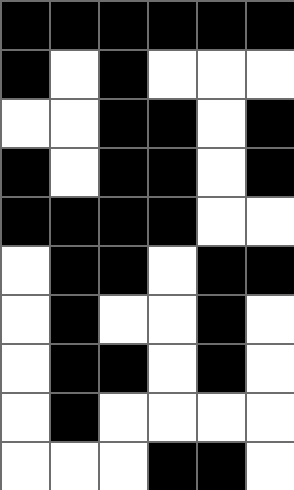[["black", "black", "black", "black", "black", "black"], ["black", "white", "black", "white", "white", "white"], ["white", "white", "black", "black", "white", "black"], ["black", "white", "black", "black", "white", "black"], ["black", "black", "black", "black", "white", "white"], ["white", "black", "black", "white", "black", "black"], ["white", "black", "white", "white", "black", "white"], ["white", "black", "black", "white", "black", "white"], ["white", "black", "white", "white", "white", "white"], ["white", "white", "white", "black", "black", "white"]]